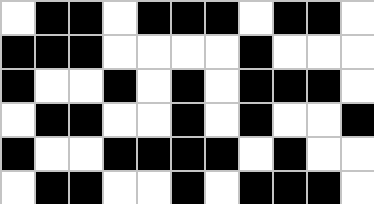[["white", "black", "black", "white", "black", "black", "black", "white", "black", "black", "white"], ["black", "black", "black", "white", "white", "white", "white", "black", "white", "white", "white"], ["black", "white", "white", "black", "white", "black", "white", "black", "black", "black", "white"], ["white", "black", "black", "white", "white", "black", "white", "black", "white", "white", "black"], ["black", "white", "white", "black", "black", "black", "black", "white", "black", "white", "white"], ["white", "black", "black", "white", "white", "black", "white", "black", "black", "black", "white"]]